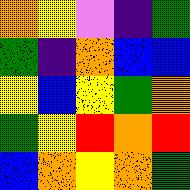[["orange", "yellow", "violet", "indigo", "green"], ["green", "indigo", "orange", "blue", "blue"], ["yellow", "blue", "yellow", "green", "orange"], ["green", "yellow", "red", "orange", "red"], ["blue", "orange", "yellow", "orange", "green"]]